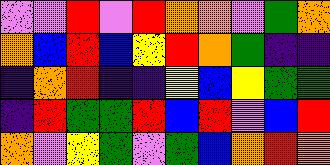[["violet", "violet", "red", "violet", "red", "orange", "orange", "violet", "green", "orange"], ["orange", "blue", "red", "blue", "yellow", "red", "orange", "green", "indigo", "indigo"], ["indigo", "orange", "red", "indigo", "indigo", "yellow", "blue", "yellow", "green", "green"], ["indigo", "red", "green", "green", "red", "blue", "red", "violet", "blue", "red"], ["orange", "violet", "yellow", "green", "violet", "green", "blue", "orange", "red", "orange"]]